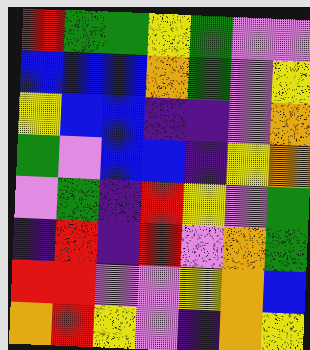[["red", "green", "green", "yellow", "green", "violet", "violet"], ["blue", "blue", "blue", "orange", "green", "violet", "yellow"], ["yellow", "blue", "blue", "indigo", "indigo", "violet", "orange"], ["green", "violet", "blue", "blue", "indigo", "yellow", "orange"], ["violet", "green", "indigo", "red", "yellow", "violet", "green"], ["indigo", "red", "indigo", "red", "violet", "orange", "green"], ["red", "red", "violet", "violet", "yellow", "orange", "blue"], ["orange", "red", "yellow", "violet", "indigo", "orange", "yellow"]]